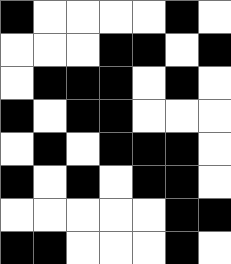[["black", "white", "white", "white", "white", "black", "white"], ["white", "white", "white", "black", "black", "white", "black"], ["white", "black", "black", "black", "white", "black", "white"], ["black", "white", "black", "black", "white", "white", "white"], ["white", "black", "white", "black", "black", "black", "white"], ["black", "white", "black", "white", "black", "black", "white"], ["white", "white", "white", "white", "white", "black", "black"], ["black", "black", "white", "white", "white", "black", "white"]]